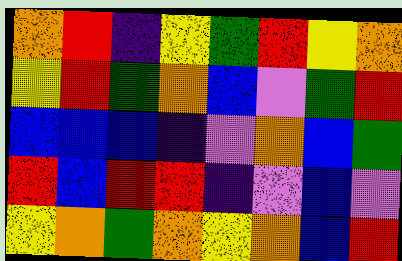[["orange", "red", "indigo", "yellow", "green", "red", "yellow", "orange"], ["yellow", "red", "green", "orange", "blue", "violet", "green", "red"], ["blue", "blue", "blue", "indigo", "violet", "orange", "blue", "green"], ["red", "blue", "red", "red", "indigo", "violet", "blue", "violet"], ["yellow", "orange", "green", "orange", "yellow", "orange", "blue", "red"]]